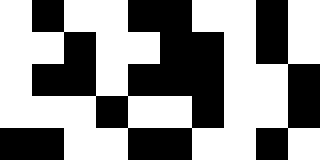[["white", "black", "white", "white", "black", "black", "white", "white", "black", "white"], ["white", "white", "black", "white", "white", "black", "black", "white", "black", "white"], ["white", "black", "black", "white", "black", "black", "black", "white", "white", "black"], ["white", "white", "white", "black", "white", "white", "black", "white", "white", "black"], ["black", "black", "white", "white", "black", "black", "white", "white", "black", "white"]]